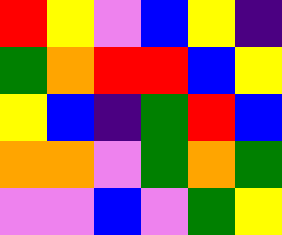[["red", "yellow", "violet", "blue", "yellow", "indigo"], ["green", "orange", "red", "red", "blue", "yellow"], ["yellow", "blue", "indigo", "green", "red", "blue"], ["orange", "orange", "violet", "green", "orange", "green"], ["violet", "violet", "blue", "violet", "green", "yellow"]]